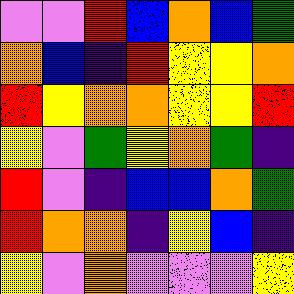[["violet", "violet", "red", "blue", "orange", "blue", "green"], ["orange", "blue", "indigo", "red", "yellow", "yellow", "orange"], ["red", "yellow", "orange", "orange", "yellow", "yellow", "red"], ["yellow", "violet", "green", "yellow", "orange", "green", "indigo"], ["red", "violet", "indigo", "blue", "blue", "orange", "green"], ["red", "orange", "orange", "indigo", "yellow", "blue", "indigo"], ["yellow", "violet", "orange", "violet", "violet", "violet", "yellow"]]